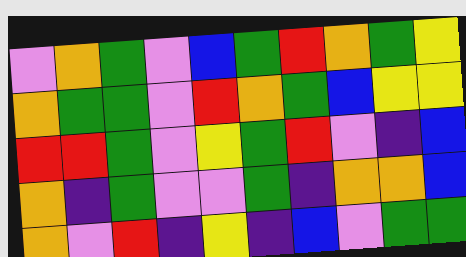[["violet", "orange", "green", "violet", "blue", "green", "red", "orange", "green", "yellow"], ["orange", "green", "green", "violet", "red", "orange", "green", "blue", "yellow", "yellow"], ["red", "red", "green", "violet", "yellow", "green", "red", "violet", "indigo", "blue"], ["orange", "indigo", "green", "violet", "violet", "green", "indigo", "orange", "orange", "blue"], ["orange", "violet", "red", "indigo", "yellow", "indigo", "blue", "violet", "green", "green"]]